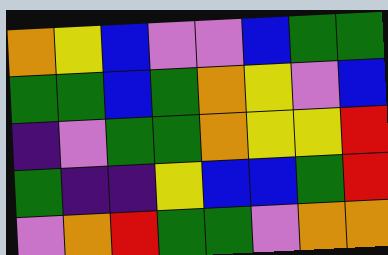[["orange", "yellow", "blue", "violet", "violet", "blue", "green", "green"], ["green", "green", "blue", "green", "orange", "yellow", "violet", "blue"], ["indigo", "violet", "green", "green", "orange", "yellow", "yellow", "red"], ["green", "indigo", "indigo", "yellow", "blue", "blue", "green", "red"], ["violet", "orange", "red", "green", "green", "violet", "orange", "orange"]]